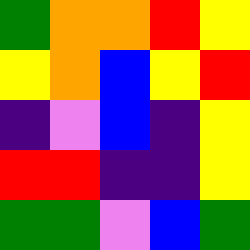[["green", "orange", "orange", "red", "yellow"], ["yellow", "orange", "blue", "yellow", "red"], ["indigo", "violet", "blue", "indigo", "yellow"], ["red", "red", "indigo", "indigo", "yellow"], ["green", "green", "violet", "blue", "green"]]